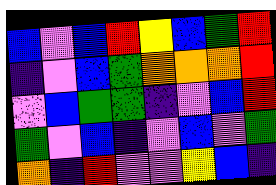[["blue", "violet", "blue", "red", "yellow", "blue", "green", "red"], ["indigo", "violet", "blue", "green", "orange", "orange", "orange", "red"], ["violet", "blue", "green", "green", "indigo", "violet", "blue", "red"], ["green", "violet", "blue", "indigo", "violet", "blue", "violet", "green"], ["orange", "indigo", "red", "violet", "violet", "yellow", "blue", "indigo"]]